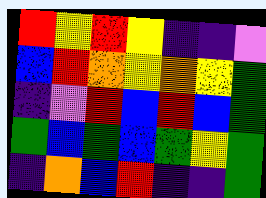[["red", "yellow", "red", "yellow", "indigo", "indigo", "violet"], ["blue", "red", "orange", "yellow", "orange", "yellow", "green"], ["indigo", "violet", "red", "blue", "red", "blue", "green"], ["green", "blue", "green", "blue", "green", "yellow", "green"], ["indigo", "orange", "blue", "red", "indigo", "indigo", "green"]]